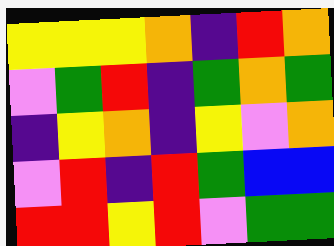[["yellow", "yellow", "yellow", "orange", "indigo", "red", "orange"], ["violet", "green", "red", "indigo", "green", "orange", "green"], ["indigo", "yellow", "orange", "indigo", "yellow", "violet", "orange"], ["violet", "red", "indigo", "red", "green", "blue", "blue"], ["red", "red", "yellow", "red", "violet", "green", "green"]]